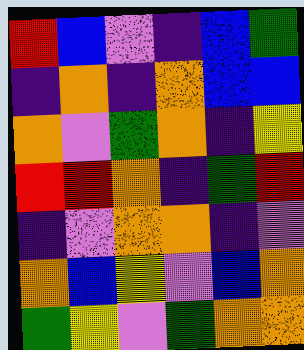[["red", "blue", "violet", "indigo", "blue", "green"], ["indigo", "orange", "indigo", "orange", "blue", "blue"], ["orange", "violet", "green", "orange", "indigo", "yellow"], ["red", "red", "orange", "indigo", "green", "red"], ["indigo", "violet", "orange", "orange", "indigo", "violet"], ["orange", "blue", "yellow", "violet", "blue", "orange"], ["green", "yellow", "violet", "green", "orange", "orange"]]